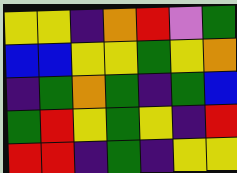[["yellow", "yellow", "indigo", "orange", "red", "violet", "green"], ["blue", "blue", "yellow", "yellow", "green", "yellow", "orange"], ["indigo", "green", "orange", "green", "indigo", "green", "blue"], ["green", "red", "yellow", "green", "yellow", "indigo", "red"], ["red", "red", "indigo", "green", "indigo", "yellow", "yellow"]]